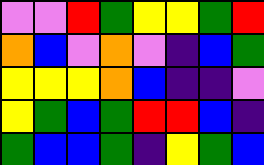[["violet", "violet", "red", "green", "yellow", "yellow", "green", "red"], ["orange", "blue", "violet", "orange", "violet", "indigo", "blue", "green"], ["yellow", "yellow", "yellow", "orange", "blue", "indigo", "indigo", "violet"], ["yellow", "green", "blue", "green", "red", "red", "blue", "indigo"], ["green", "blue", "blue", "green", "indigo", "yellow", "green", "blue"]]